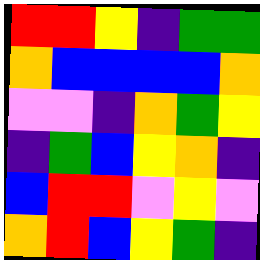[["red", "red", "yellow", "indigo", "green", "green"], ["orange", "blue", "blue", "blue", "blue", "orange"], ["violet", "violet", "indigo", "orange", "green", "yellow"], ["indigo", "green", "blue", "yellow", "orange", "indigo"], ["blue", "red", "red", "violet", "yellow", "violet"], ["orange", "red", "blue", "yellow", "green", "indigo"]]